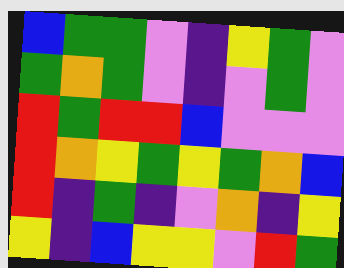[["blue", "green", "green", "violet", "indigo", "yellow", "green", "violet"], ["green", "orange", "green", "violet", "indigo", "violet", "green", "violet"], ["red", "green", "red", "red", "blue", "violet", "violet", "violet"], ["red", "orange", "yellow", "green", "yellow", "green", "orange", "blue"], ["red", "indigo", "green", "indigo", "violet", "orange", "indigo", "yellow"], ["yellow", "indigo", "blue", "yellow", "yellow", "violet", "red", "green"]]